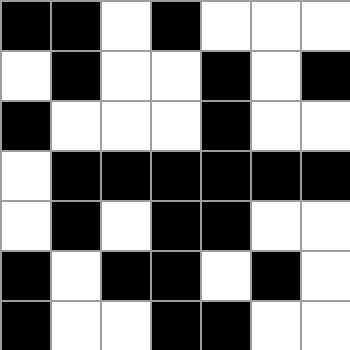[["black", "black", "white", "black", "white", "white", "white"], ["white", "black", "white", "white", "black", "white", "black"], ["black", "white", "white", "white", "black", "white", "white"], ["white", "black", "black", "black", "black", "black", "black"], ["white", "black", "white", "black", "black", "white", "white"], ["black", "white", "black", "black", "white", "black", "white"], ["black", "white", "white", "black", "black", "white", "white"]]